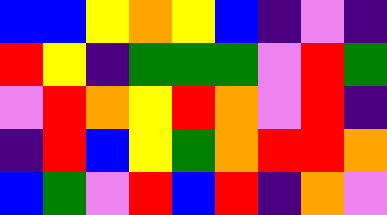[["blue", "blue", "yellow", "orange", "yellow", "blue", "indigo", "violet", "indigo"], ["red", "yellow", "indigo", "green", "green", "green", "violet", "red", "green"], ["violet", "red", "orange", "yellow", "red", "orange", "violet", "red", "indigo"], ["indigo", "red", "blue", "yellow", "green", "orange", "red", "red", "orange"], ["blue", "green", "violet", "red", "blue", "red", "indigo", "orange", "violet"]]